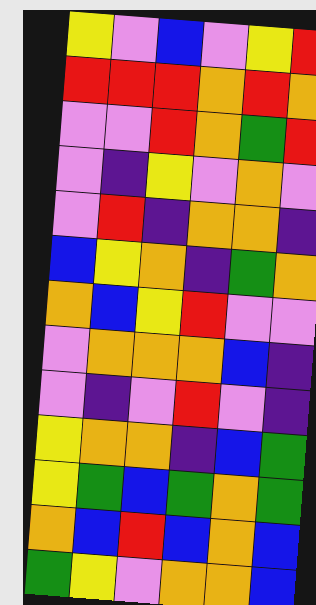[["yellow", "violet", "blue", "violet", "yellow", "red"], ["red", "red", "red", "orange", "red", "orange"], ["violet", "violet", "red", "orange", "green", "red"], ["violet", "indigo", "yellow", "violet", "orange", "violet"], ["violet", "red", "indigo", "orange", "orange", "indigo"], ["blue", "yellow", "orange", "indigo", "green", "orange"], ["orange", "blue", "yellow", "red", "violet", "violet"], ["violet", "orange", "orange", "orange", "blue", "indigo"], ["violet", "indigo", "violet", "red", "violet", "indigo"], ["yellow", "orange", "orange", "indigo", "blue", "green"], ["yellow", "green", "blue", "green", "orange", "green"], ["orange", "blue", "red", "blue", "orange", "blue"], ["green", "yellow", "violet", "orange", "orange", "blue"]]